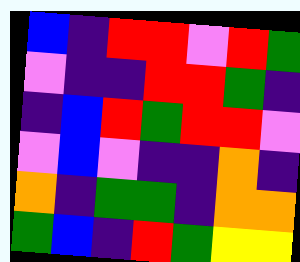[["blue", "indigo", "red", "red", "violet", "red", "green"], ["violet", "indigo", "indigo", "red", "red", "green", "indigo"], ["indigo", "blue", "red", "green", "red", "red", "violet"], ["violet", "blue", "violet", "indigo", "indigo", "orange", "indigo"], ["orange", "indigo", "green", "green", "indigo", "orange", "orange"], ["green", "blue", "indigo", "red", "green", "yellow", "yellow"]]